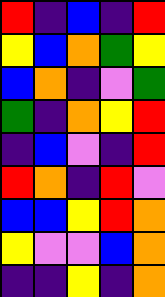[["red", "indigo", "blue", "indigo", "red"], ["yellow", "blue", "orange", "green", "yellow"], ["blue", "orange", "indigo", "violet", "green"], ["green", "indigo", "orange", "yellow", "red"], ["indigo", "blue", "violet", "indigo", "red"], ["red", "orange", "indigo", "red", "violet"], ["blue", "blue", "yellow", "red", "orange"], ["yellow", "violet", "violet", "blue", "orange"], ["indigo", "indigo", "yellow", "indigo", "orange"]]